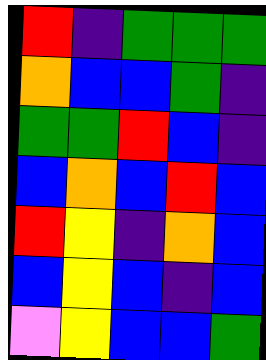[["red", "indigo", "green", "green", "green"], ["orange", "blue", "blue", "green", "indigo"], ["green", "green", "red", "blue", "indigo"], ["blue", "orange", "blue", "red", "blue"], ["red", "yellow", "indigo", "orange", "blue"], ["blue", "yellow", "blue", "indigo", "blue"], ["violet", "yellow", "blue", "blue", "green"]]